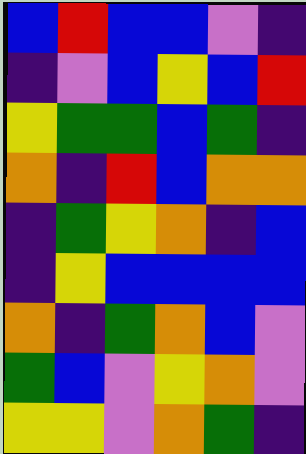[["blue", "red", "blue", "blue", "violet", "indigo"], ["indigo", "violet", "blue", "yellow", "blue", "red"], ["yellow", "green", "green", "blue", "green", "indigo"], ["orange", "indigo", "red", "blue", "orange", "orange"], ["indigo", "green", "yellow", "orange", "indigo", "blue"], ["indigo", "yellow", "blue", "blue", "blue", "blue"], ["orange", "indigo", "green", "orange", "blue", "violet"], ["green", "blue", "violet", "yellow", "orange", "violet"], ["yellow", "yellow", "violet", "orange", "green", "indigo"]]